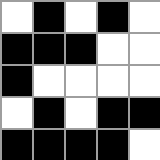[["white", "black", "white", "black", "white"], ["black", "black", "black", "white", "white"], ["black", "white", "white", "white", "white"], ["white", "black", "white", "black", "black"], ["black", "black", "black", "black", "white"]]